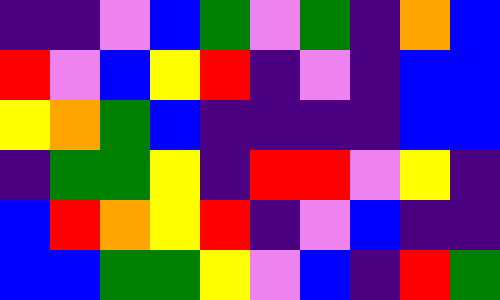[["indigo", "indigo", "violet", "blue", "green", "violet", "green", "indigo", "orange", "blue"], ["red", "violet", "blue", "yellow", "red", "indigo", "violet", "indigo", "blue", "blue"], ["yellow", "orange", "green", "blue", "indigo", "indigo", "indigo", "indigo", "blue", "blue"], ["indigo", "green", "green", "yellow", "indigo", "red", "red", "violet", "yellow", "indigo"], ["blue", "red", "orange", "yellow", "red", "indigo", "violet", "blue", "indigo", "indigo"], ["blue", "blue", "green", "green", "yellow", "violet", "blue", "indigo", "red", "green"]]